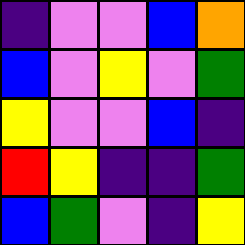[["indigo", "violet", "violet", "blue", "orange"], ["blue", "violet", "yellow", "violet", "green"], ["yellow", "violet", "violet", "blue", "indigo"], ["red", "yellow", "indigo", "indigo", "green"], ["blue", "green", "violet", "indigo", "yellow"]]